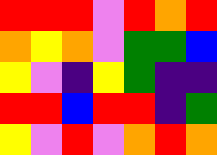[["red", "red", "red", "violet", "red", "orange", "red"], ["orange", "yellow", "orange", "violet", "green", "green", "blue"], ["yellow", "violet", "indigo", "yellow", "green", "indigo", "indigo"], ["red", "red", "blue", "red", "red", "indigo", "green"], ["yellow", "violet", "red", "violet", "orange", "red", "orange"]]